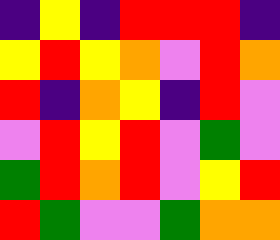[["indigo", "yellow", "indigo", "red", "red", "red", "indigo"], ["yellow", "red", "yellow", "orange", "violet", "red", "orange"], ["red", "indigo", "orange", "yellow", "indigo", "red", "violet"], ["violet", "red", "yellow", "red", "violet", "green", "violet"], ["green", "red", "orange", "red", "violet", "yellow", "red"], ["red", "green", "violet", "violet", "green", "orange", "orange"]]